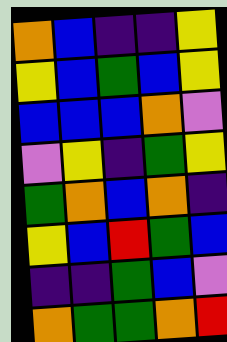[["orange", "blue", "indigo", "indigo", "yellow"], ["yellow", "blue", "green", "blue", "yellow"], ["blue", "blue", "blue", "orange", "violet"], ["violet", "yellow", "indigo", "green", "yellow"], ["green", "orange", "blue", "orange", "indigo"], ["yellow", "blue", "red", "green", "blue"], ["indigo", "indigo", "green", "blue", "violet"], ["orange", "green", "green", "orange", "red"]]